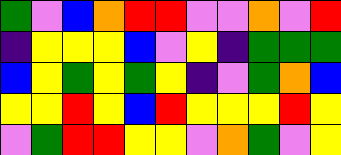[["green", "violet", "blue", "orange", "red", "red", "violet", "violet", "orange", "violet", "red"], ["indigo", "yellow", "yellow", "yellow", "blue", "violet", "yellow", "indigo", "green", "green", "green"], ["blue", "yellow", "green", "yellow", "green", "yellow", "indigo", "violet", "green", "orange", "blue"], ["yellow", "yellow", "red", "yellow", "blue", "red", "yellow", "yellow", "yellow", "red", "yellow"], ["violet", "green", "red", "red", "yellow", "yellow", "violet", "orange", "green", "violet", "yellow"]]